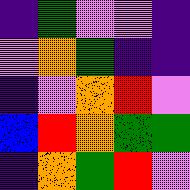[["indigo", "green", "violet", "violet", "indigo"], ["violet", "orange", "green", "indigo", "indigo"], ["indigo", "violet", "orange", "red", "violet"], ["blue", "red", "orange", "green", "green"], ["indigo", "orange", "green", "red", "violet"]]